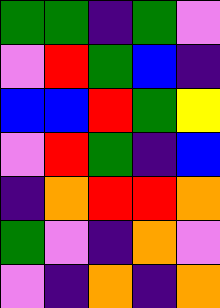[["green", "green", "indigo", "green", "violet"], ["violet", "red", "green", "blue", "indigo"], ["blue", "blue", "red", "green", "yellow"], ["violet", "red", "green", "indigo", "blue"], ["indigo", "orange", "red", "red", "orange"], ["green", "violet", "indigo", "orange", "violet"], ["violet", "indigo", "orange", "indigo", "orange"]]